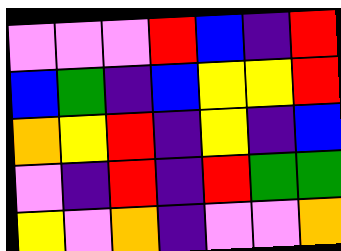[["violet", "violet", "violet", "red", "blue", "indigo", "red"], ["blue", "green", "indigo", "blue", "yellow", "yellow", "red"], ["orange", "yellow", "red", "indigo", "yellow", "indigo", "blue"], ["violet", "indigo", "red", "indigo", "red", "green", "green"], ["yellow", "violet", "orange", "indigo", "violet", "violet", "orange"]]